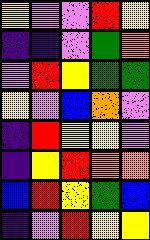[["yellow", "violet", "violet", "red", "yellow"], ["indigo", "indigo", "violet", "green", "orange"], ["violet", "red", "yellow", "green", "green"], ["yellow", "violet", "blue", "orange", "violet"], ["indigo", "red", "yellow", "yellow", "violet"], ["indigo", "yellow", "red", "orange", "orange"], ["blue", "red", "yellow", "green", "blue"], ["indigo", "violet", "red", "yellow", "yellow"]]